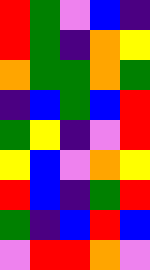[["red", "green", "violet", "blue", "indigo"], ["red", "green", "indigo", "orange", "yellow"], ["orange", "green", "green", "orange", "green"], ["indigo", "blue", "green", "blue", "red"], ["green", "yellow", "indigo", "violet", "red"], ["yellow", "blue", "violet", "orange", "yellow"], ["red", "blue", "indigo", "green", "red"], ["green", "indigo", "blue", "red", "blue"], ["violet", "red", "red", "orange", "violet"]]